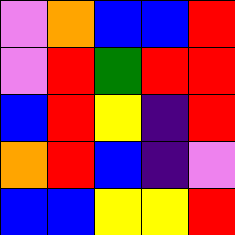[["violet", "orange", "blue", "blue", "red"], ["violet", "red", "green", "red", "red"], ["blue", "red", "yellow", "indigo", "red"], ["orange", "red", "blue", "indigo", "violet"], ["blue", "blue", "yellow", "yellow", "red"]]